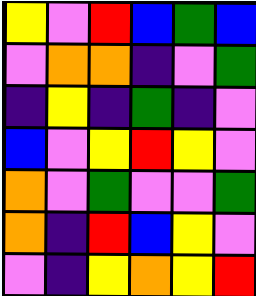[["yellow", "violet", "red", "blue", "green", "blue"], ["violet", "orange", "orange", "indigo", "violet", "green"], ["indigo", "yellow", "indigo", "green", "indigo", "violet"], ["blue", "violet", "yellow", "red", "yellow", "violet"], ["orange", "violet", "green", "violet", "violet", "green"], ["orange", "indigo", "red", "blue", "yellow", "violet"], ["violet", "indigo", "yellow", "orange", "yellow", "red"]]